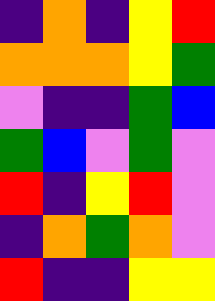[["indigo", "orange", "indigo", "yellow", "red"], ["orange", "orange", "orange", "yellow", "green"], ["violet", "indigo", "indigo", "green", "blue"], ["green", "blue", "violet", "green", "violet"], ["red", "indigo", "yellow", "red", "violet"], ["indigo", "orange", "green", "orange", "violet"], ["red", "indigo", "indigo", "yellow", "yellow"]]